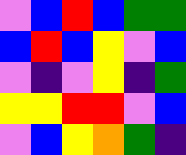[["violet", "blue", "red", "blue", "green", "green"], ["blue", "red", "blue", "yellow", "violet", "blue"], ["violet", "indigo", "violet", "yellow", "indigo", "green"], ["yellow", "yellow", "red", "red", "violet", "blue"], ["violet", "blue", "yellow", "orange", "green", "indigo"]]